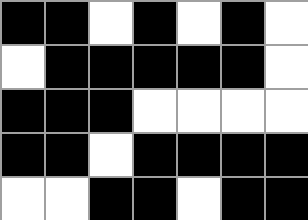[["black", "black", "white", "black", "white", "black", "white"], ["white", "black", "black", "black", "black", "black", "white"], ["black", "black", "black", "white", "white", "white", "white"], ["black", "black", "white", "black", "black", "black", "black"], ["white", "white", "black", "black", "white", "black", "black"]]